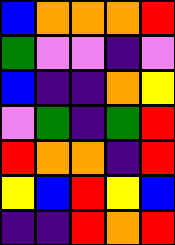[["blue", "orange", "orange", "orange", "red"], ["green", "violet", "violet", "indigo", "violet"], ["blue", "indigo", "indigo", "orange", "yellow"], ["violet", "green", "indigo", "green", "red"], ["red", "orange", "orange", "indigo", "red"], ["yellow", "blue", "red", "yellow", "blue"], ["indigo", "indigo", "red", "orange", "red"]]